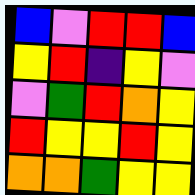[["blue", "violet", "red", "red", "blue"], ["yellow", "red", "indigo", "yellow", "violet"], ["violet", "green", "red", "orange", "yellow"], ["red", "yellow", "yellow", "red", "yellow"], ["orange", "orange", "green", "yellow", "yellow"]]